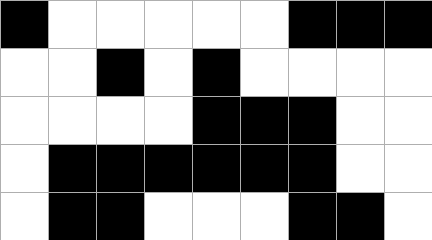[["black", "white", "white", "white", "white", "white", "black", "black", "black"], ["white", "white", "black", "white", "black", "white", "white", "white", "white"], ["white", "white", "white", "white", "black", "black", "black", "white", "white"], ["white", "black", "black", "black", "black", "black", "black", "white", "white"], ["white", "black", "black", "white", "white", "white", "black", "black", "white"]]